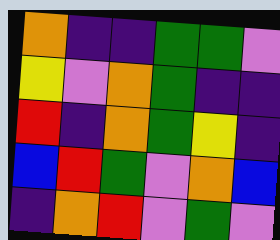[["orange", "indigo", "indigo", "green", "green", "violet"], ["yellow", "violet", "orange", "green", "indigo", "indigo"], ["red", "indigo", "orange", "green", "yellow", "indigo"], ["blue", "red", "green", "violet", "orange", "blue"], ["indigo", "orange", "red", "violet", "green", "violet"]]